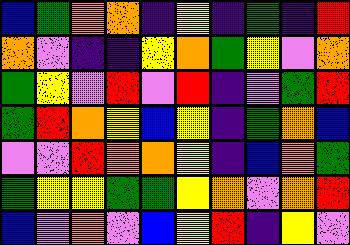[["blue", "green", "orange", "orange", "indigo", "yellow", "indigo", "green", "indigo", "red"], ["orange", "violet", "indigo", "indigo", "yellow", "orange", "green", "yellow", "violet", "orange"], ["green", "yellow", "violet", "red", "violet", "red", "indigo", "violet", "green", "red"], ["green", "red", "orange", "yellow", "blue", "yellow", "indigo", "green", "orange", "blue"], ["violet", "violet", "red", "orange", "orange", "yellow", "indigo", "blue", "orange", "green"], ["green", "yellow", "yellow", "green", "green", "yellow", "orange", "violet", "orange", "red"], ["blue", "violet", "orange", "violet", "blue", "yellow", "red", "indigo", "yellow", "violet"]]